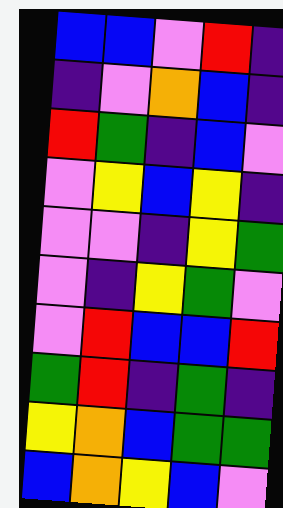[["blue", "blue", "violet", "red", "indigo"], ["indigo", "violet", "orange", "blue", "indigo"], ["red", "green", "indigo", "blue", "violet"], ["violet", "yellow", "blue", "yellow", "indigo"], ["violet", "violet", "indigo", "yellow", "green"], ["violet", "indigo", "yellow", "green", "violet"], ["violet", "red", "blue", "blue", "red"], ["green", "red", "indigo", "green", "indigo"], ["yellow", "orange", "blue", "green", "green"], ["blue", "orange", "yellow", "blue", "violet"]]